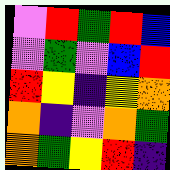[["violet", "red", "green", "red", "blue"], ["violet", "green", "violet", "blue", "red"], ["red", "yellow", "indigo", "yellow", "orange"], ["orange", "indigo", "violet", "orange", "green"], ["orange", "green", "yellow", "red", "indigo"]]